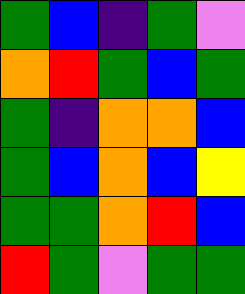[["green", "blue", "indigo", "green", "violet"], ["orange", "red", "green", "blue", "green"], ["green", "indigo", "orange", "orange", "blue"], ["green", "blue", "orange", "blue", "yellow"], ["green", "green", "orange", "red", "blue"], ["red", "green", "violet", "green", "green"]]